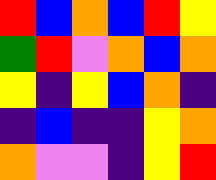[["red", "blue", "orange", "blue", "red", "yellow"], ["green", "red", "violet", "orange", "blue", "orange"], ["yellow", "indigo", "yellow", "blue", "orange", "indigo"], ["indigo", "blue", "indigo", "indigo", "yellow", "orange"], ["orange", "violet", "violet", "indigo", "yellow", "red"]]